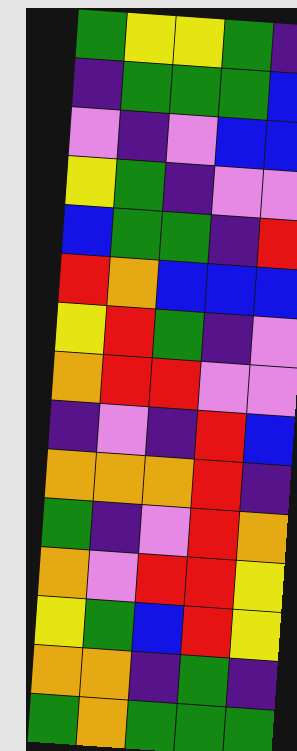[["green", "yellow", "yellow", "green", "indigo"], ["indigo", "green", "green", "green", "blue"], ["violet", "indigo", "violet", "blue", "blue"], ["yellow", "green", "indigo", "violet", "violet"], ["blue", "green", "green", "indigo", "red"], ["red", "orange", "blue", "blue", "blue"], ["yellow", "red", "green", "indigo", "violet"], ["orange", "red", "red", "violet", "violet"], ["indigo", "violet", "indigo", "red", "blue"], ["orange", "orange", "orange", "red", "indigo"], ["green", "indigo", "violet", "red", "orange"], ["orange", "violet", "red", "red", "yellow"], ["yellow", "green", "blue", "red", "yellow"], ["orange", "orange", "indigo", "green", "indigo"], ["green", "orange", "green", "green", "green"]]